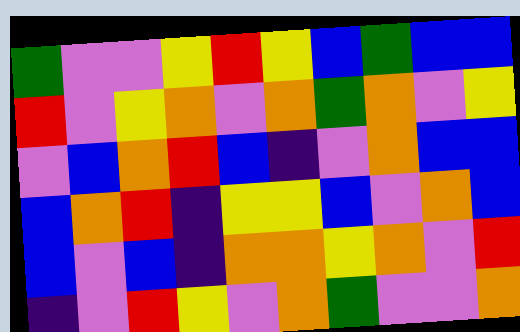[["green", "violet", "violet", "yellow", "red", "yellow", "blue", "green", "blue", "blue"], ["red", "violet", "yellow", "orange", "violet", "orange", "green", "orange", "violet", "yellow"], ["violet", "blue", "orange", "red", "blue", "indigo", "violet", "orange", "blue", "blue"], ["blue", "orange", "red", "indigo", "yellow", "yellow", "blue", "violet", "orange", "blue"], ["blue", "violet", "blue", "indigo", "orange", "orange", "yellow", "orange", "violet", "red"], ["indigo", "violet", "red", "yellow", "violet", "orange", "green", "violet", "violet", "orange"]]